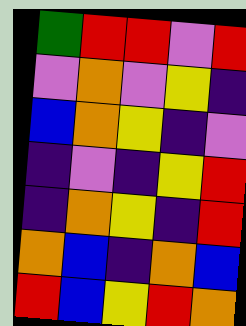[["green", "red", "red", "violet", "red"], ["violet", "orange", "violet", "yellow", "indigo"], ["blue", "orange", "yellow", "indigo", "violet"], ["indigo", "violet", "indigo", "yellow", "red"], ["indigo", "orange", "yellow", "indigo", "red"], ["orange", "blue", "indigo", "orange", "blue"], ["red", "blue", "yellow", "red", "orange"]]